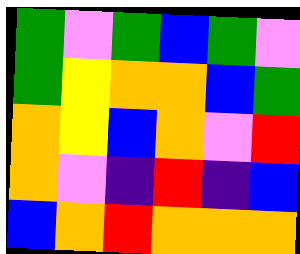[["green", "violet", "green", "blue", "green", "violet"], ["green", "yellow", "orange", "orange", "blue", "green"], ["orange", "yellow", "blue", "orange", "violet", "red"], ["orange", "violet", "indigo", "red", "indigo", "blue"], ["blue", "orange", "red", "orange", "orange", "orange"]]